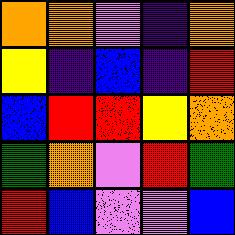[["orange", "orange", "violet", "indigo", "orange"], ["yellow", "indigo", "blue", "indigo", "red"], ["blue", "red", "red", "yellow", "orange"], ["green", "orange", "violet", "red", "green"], ["red", "blue", "violet", "violet", "blue"]]